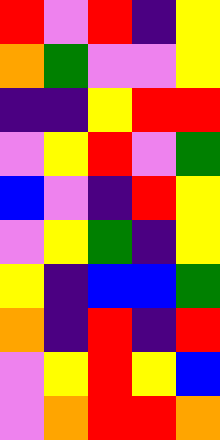[["red", "violet", "red", "indigo", "yellow"], ["orange", "green", "violet", "violet", "yellow"], ["indigo", "indigo", "yellow", "red", "red"], ["violet", "yellow", "red", "violet", "green"], ["blue", "violet", "indigo", "red", "yellow"], ["violet", "yellow", "green", "indigo", "yellow"], ["yellow", "indigo", "blue", "blue", "green"], ["orange", "indigo", "red", "indigo", "red"], ["violet", "yellow", "red", "yellow", "blue"], ["violet", "orange", "red", "red", "orange"]]